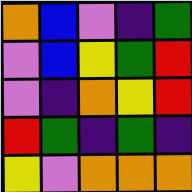[["orange", "blue", "violet", "indigo", "green"], ["violet", "blue", "yellow", "green", "red"], ["violet", "indigo", "orange", "yellow", "red"], ["red", "green", "indigo", "green", "indigo"], ["yellow", "violet", "orange", "orange", "orange"]]